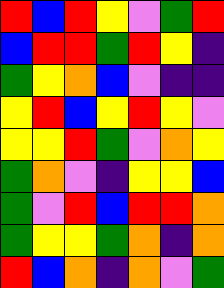[["red", "blue", "red", "yellow", "violet", "green", "red"], ["blue", "red", "red", "green", "red", "yellow", "indigo"], ["green", "yellow", "orange", "blue", "violet", "indigo", "indigo"], ["yellow", "red", "blue", "yellow", "red", "yellow", "violet"], ["yellow", "yellow", "red", "green", "violet", "orange", "yellow"], ["green", "orange", "violet", "indigo", "yellow", "yellow", "blue"], ["green", "violet", "red", "blue", "red", "red", "orange"], ["green", "yellow", "yellow", "green", "orange", "indigo", "orange"], ["red", "blue", "orange", "indigo", "orange", "violet", "green"]]